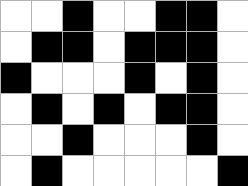[["white", "white", "black", "white", "white", "black", "black", "white"], ["white", "black", "black", "white", "black", "black", "black", "white"], ["black", "white", "white", "white", "black", "white", "black", "white"], ["white", "black", "white", "black", "white", "black", "black", "white"], ["white", "white", "black", "white", "white", "white", "black", "white"], ["white", "black", "white", "white", "white", "white", "white", "black"]]